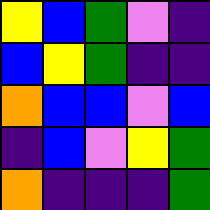[["yellow", "blue", "green", "violet", "indigo"], ["blue", "yellow", "green", "indigo", "indigo"], ["orange", "blue", "blue", "violet", "blue"], ["indigo", "blue", "violet", "yellow", "green"], ["orange", "indigo", "indigo", "indigo", "green"]]